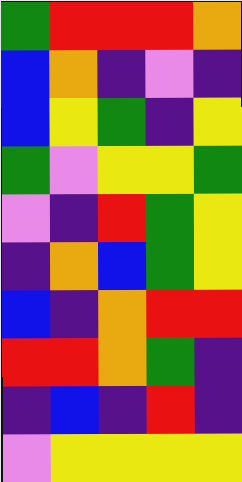[["green", "red", "red", "red", "orange"], ["blue", "orange", "indigo", "violet", "indigo"], ["blue", "yellow", "green", "indigo", "yellow"], ["green", "violet", "yellow", "yellow", "green"], ["violet", "indigo", "red", "green", "yellow"], ["indigo", "orange", "blue", "green", "yellow"], ["blue", "indigo", "orange", "red", "red"], ["red", "red", "orange", "green", "indigo"], ["indigo", "blue", "indigo", "red", "indigo"], ["violet", "yellow", "yellow", "yellow", "yellow"]]